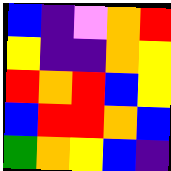[["blue", "indigo", "violet", "orange", "red"], ["yellow", "indigo", "indigo", "orange", "yellow"], ["red", "orange", "red", "blue", "yellow"], ["blue", "red", "red", "orange", "blue"], ["green", "orange", "yellow", "blue", "indigo"]]